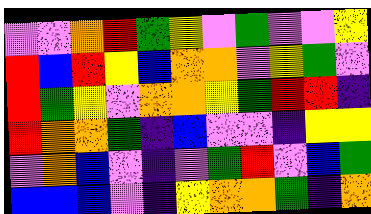[["violet", "violet", "orange", "red", "green", "yellow", "violet", "green", "violet", "violet", "yellow"], ["red", "blue", "red", "yellow", "blue", "orange", "orange", "violet", "yellow", "green", "violet"], ["red", "green", "yellow", "violet", "orange", "orange", "yellow", "green", "red", "red", "indigo"], ["red", "orange", "orange", "green", "indigo", "blue", "violet", "violet", "indigo", "yellow", "yellow"], ["violet", "orange", "blue", "violet", "indigo", "violet", "green", "red", "violet", "blue", "green"], ["blue", "blue", "blue", "violet", "indigo", "yellow", "orange", "orange", "green", "indigo", "orange"]]